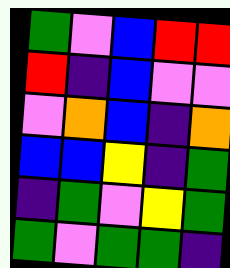[["green", "violet", "blue", "red", "red"], ["red", "indigo", "blue", "violet", "violet"], ["violet", "orange", "blue", "indigo", "orange"], ["blue", "blue", "yellow", "indigo", "green"], ["indigo", "green", "violet", "yellow", "green"], ["green", "violet", "green", "green", "indigo"]]